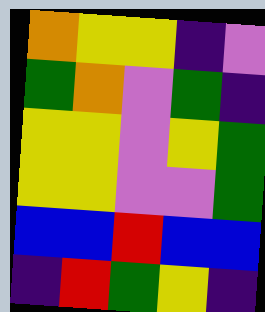[["orange", "yellow", "yellow", "indigo", "violet"], ["green", "orange", "violet", "green", "indigo"], ["yellow", "yellow", "violet", "yellow", "green"], ["yellow", "yellow", "violet", "violet", "green"], ["blue", "blue", "red", "blue", "blue"], ["indigo", "red", "green", "yellow", "indigo"]]